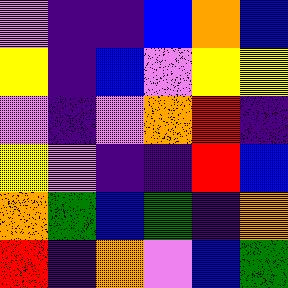[["violet", "indigo", "indigo", "blue", "orange", "blue"], ["yellow", "indigo", "blue", "violet", "yellow", "yellow"], ["violet", "indigo", "violet", "orange", "red", "indigo"], ["yellow", "violet", "indigo", "indigo", "red", "blue"], ["orange", "green", "blue", "green", "indigo", "orange"], ["red", "indigo", "orange", "violet", "blue", "green"]]